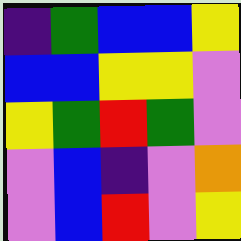[["indigo", "green", "blue", "blue", "yellow"], ["blue", "blue", "yellow", "yellow", "violet"], ["yellow", "green", "red", "green", "violet"], ["violet", "blue", "indigo", "violet", "orange"], ["violet", "blue", "red", "violet", "yellow"]]